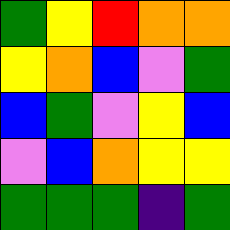[["green", "yellow", "red", "orange", "orange"], ["yellow", "orange", "blue", "violet", "green"], ["blue", "green", "violet", "yellow", "blue"], ["violet", "blue", "orange", "yellow", "yellow"], ["green", "green", "green", "indigo", "green"]]